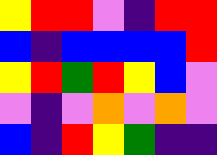[["yellow", "red", "red", "violet", "indigo", "red", "red"], ["blue", "indigo", "blue", "blue", "blue", "blue", "red"], ["yellow", "red", "green", "red", "yellow", "blue", "violet"], ["violet", "indigo", "violet", "orange", "violet", "orange", "violet"], ["blue", "indigo", "red", "yellow", "green", "indigo", "indigo"]]